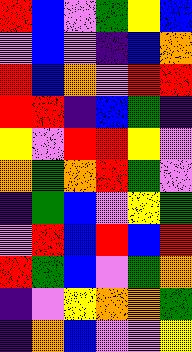[["red", "blue", "violet", "green", "yellow", "blue"], ["violet", "blue", "violet", "indigo", "blue", "orange"], ["red", "blue", "orange", "violet", "red", "red"], ["red", "red", "indigo", "blue", "green", "indigo"], ["yellow", "violet", "red", "red", "yellow", "violet"], ["orange", "green", "orange", "red", "green", "violet"], ["indigo", "green", "blue", "violet", "yellow", "green"], ["violet", "red", "blue", "red", "blue", "red"], ["red", "green", "blue", "violet", "green", "orange"], ["indigo", "violet", "yellow", "orange", "orange", "green"], ["indigo", "orange", "blue", "violet", "violet", "yellow"]]